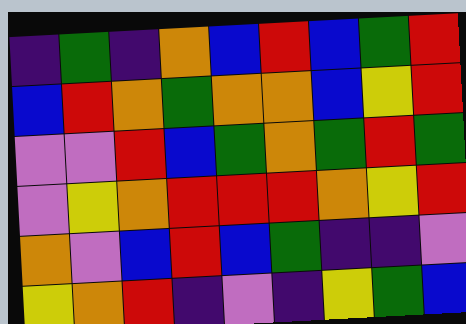[["indigo", "green", "indigo", "orange", "blue", "red", "blue", "green", "red"], ["blue", "red", "orange", "green", "orange", "orange", "blue", "yellow", "red"], ["violet", "violet", "red", "blue", "green", "orange", "green", "red", "green"], ["violet", "yellow", "orange", "red", "red", "red", "orange", "yellow", "red"], ["orange", "violet", "blue", "red", "blue", "green", "indigo", "indigo", "violet"], ["yellow", "orange", "red", "indigo", "violet", "indigo", "yellow", "green", "blue"]]